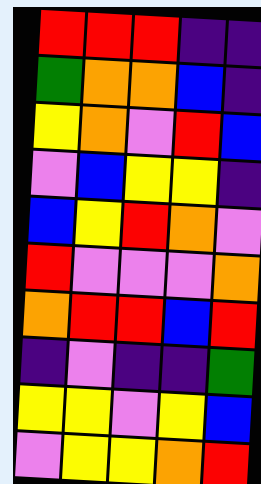[["red", "red", "red", "indigo", "indigo"], ["green", "orange", "orange", "blue", "indigo"], ["yellow", "orange", "violet", "red", "blue"], ["violet", "blue", "yellow", "yellow", "indigo"], ["blue", "yellow", "red", "orange", "violet"], ["red", "violet", "violet", "violet", "orange"], ["orange", "red", "red", "blue", "red"], ["indigo", "violet", "indigo", "indigo", "green"], ["yellow", "yellow", "violet", "yellow", "blue"], ["violet", "yellow", "yellow", "orange", "red"]]